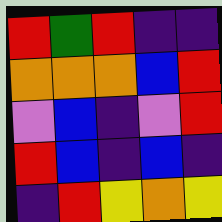[["red", "green", "red", "indigo", "indigo"], ["orange", "orange", "orange", "blue", "red"], ["violet", "blue", "indigo", "violet", "red"], ["red", "blue", "indigo", "blue", "indigo"], ["indigo", "red", "yellow", "orange", "yellow"]]